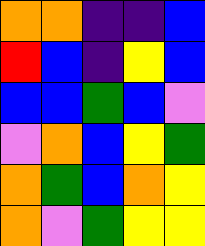[["orange", "orange", "indigo", "indigo", "blue"], ["red", "blue", "indigo", "yellow", "blue"], ["blue", "blue", "green", "blue", "violet"], ["violet", "orange", "blue", "yellow", "green"], ["orange", "green", "blue", "orange", "yellow"], ["orange", "violet", "green", "yellow", "yellow"]]